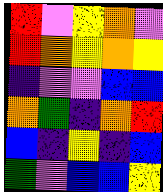[["red", "violet", "yellow", "orange", "violet"], ["red", "orange", "yellow", "orange", "yellow"], ["indigo", "violet", "violet", "blue", "blue"], ["orange", "green", "indigo", "orange", "red"], ["blue", "indigo", "yellow", "indigo", "blue"], ["green", "violet", "blue", "blue", "yellow"]]